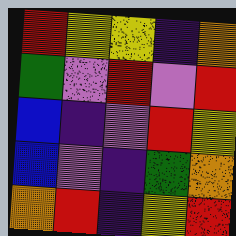[["red", "yellow", "yellow", "indigo", "orange"], ["green", "violet", "red", "violet", "red"], ["blue", "indigo", "violet", "red", "yellow"], ["blue", "violet", "indigo", "green", "orange"], ["orange", "red", "indigo", "yellow", "red"]]